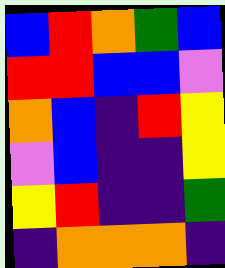[["blue", "red", "orange", "green", "blue"], ["red", "red", "blue", "blue", "violet"], ["orange", "blue", "indigo", "red", "yellow"], ["violet", "blue", "indigo", "indigo", "yellow"], ["yellow", "red", "indigo", "indigo", "green"], ["indigo", "orange", "orange", "orange", "indigo"]]